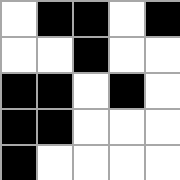[["white", "black", "black", "white", "black"], ["white", "white", "black", "white", "white"], ["black", "black", "white", "black", "white"], ["black", "black", "white", "white", "white"], ["black", "white", "white", "white", "white"]]